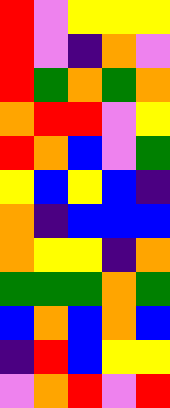[["red", "violet", "yellow", "yellow", "yellow"], ["red", "violet", "indigo", "orange", "violet"], ["red", "green", "orange", "green", "orange"], ["orange", "red", "red", "violet", "yellow"], ["red", "orange", "blue", "violet", "green"], ["yellow", "blue", "yellow", "blue", "indigo"], ["orange", "indigo", "blue", "blue", "blue"], ["orange", "yellow", "yellow", "indigo", "orange"], ["green", "green", "green", "orange", "green"], ["blue", "orange", "blue", "orange", "blue"], ["indigo", "red", "blue", "yellow", "yellow"], ["violet", "orange", "red", "violet", "red"]]